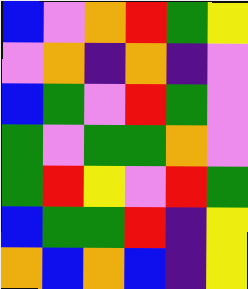[["blue", "violet", "orange", "red", "green", "yellow"], ["violet", "orange", "indigo", "orange", "indigo", "violet"], ["blue", "green", "violet", "red", "green", "violet"], ["green", "violet", "green", "green", "orange", "violet"], ["green", "red", "yellow", "violet", "red", "green"], ["blue", "green", "green", "red", "indigo", "yellow"], ["orange", "blue", "orange", "blue", "indigo", "yellow"]]